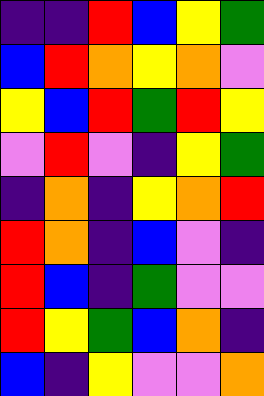[["indigo", "indigo", "red", "blue", "yellow", "green"], ["blue", "red", "orange", "yellow", "orange", "violet"], ["yellow", "blue", "red", "green", "red", "yellow"], ["violet", "red", "violet", "indigo", "yellow", "green"], ["indigo", "orange", "indigo", "yellow", "orange", "red"], ["red", "orange", "indigo", "blue", "violet", "indigo"], ["red", "blue", "indigo", "green", "violet", "violet"], ["red", "yellow", "green", "blue", "orange", "indigo"], ["blue", "indigo", "yellow", "violet", "violet", "orange"]]